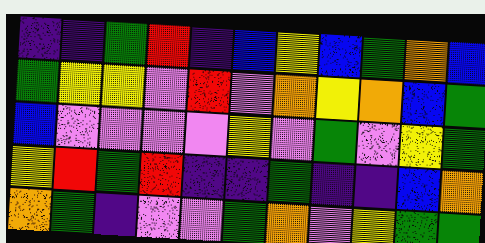[["indigo", "indigo", "green", "red", "indigo", "blue", "yellow", "blue", "green", "orange", "blue"], ["green", "yellow", "yellow", "violet", "red", "violet", "orange", "yellow", "orange", "blue", "green"], ["blue", "violet", "violet", "violet", "violet", "yellow", "violet", "green", "violet", "yellow", "green"], ["yellow", "red", "green", "red", "indigo", "indigo", "green", "indigo", "indigo", "blue", "orange"], ["orange", "green", "indigo", "violet", "violet", "green", "orange", "violet", "yellow", "green", "green"]]